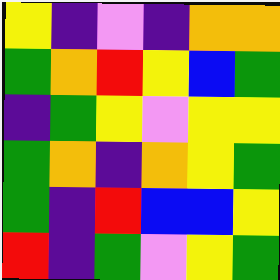[["yellow", "indigo", "violet", "indigo", "orange", "orange"], ["green", "orange", "red", "yellow", "blue", "green"], ["indigo", "green", "yellow", "violet", "yellow", "yellow"], ["green", "orange", "indigo", "orange", "yellow", "green"], ["green", "indigo", "red", "blue", "blue", "yellow"], ["red", "indigo", "green", "violet", "yellow", "green"]]